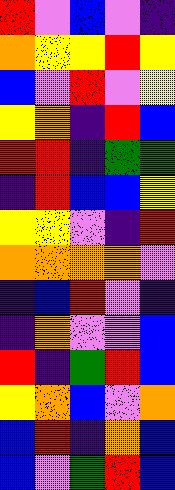[["red", "violet", "blue", "violet", "indigo"], ["orange", "yellow", "yellow", "red", "yellow"], ["blue", "violet", "red", "violet", "yellow"], ["yellow", "orange", "indigo", "red", "blue"], ["red", "red", "indigo", "green", "green"], ["indigo", "red", "blue", "blue", "yellow"], ["yellow", "yellow", "violet", "indigo", "red"], ["orange", "orange", "orange", "orange", "violet"], ["indigo", "blue", "red", "violet", "indigo"], ["indigo", "orange", "violet", "violet", "blue"], ["red", "indigo", "green", "red", "blue"], ["yellow", "orange", "blue", "violet", "orange"], ["blue", "red", "indigo", "orange", "blue"], ["blue", "violet", "green", "red", "blue"]]